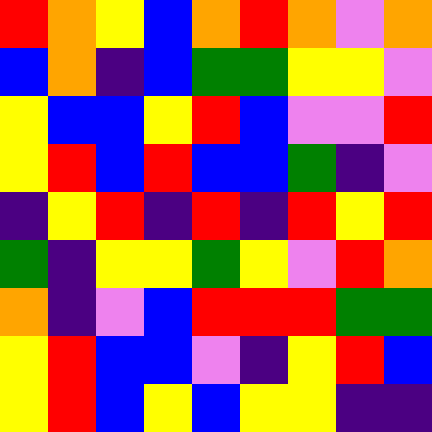[["red", "orange", "yellow", "blue", "orange", "red", "orange", "violet", "orange"], ["blue", "orange", "indigo", "blue", "green", "green", "yellow", "yellow", "violet"], ["yellow", "blue", "blue", "yellow", "red", "blue", "violet", "violet", "red"], ["yellow", "red", "blue", "red", "blue", "blue", "green", "indigo", "violet"], ["indigo", "yellow", "red", "indigo", "red", "indigo", "red", "yellow", "red"], ["green", "indigo", "yellow", "yellow", "green", "yellow", "violet", "red", "orange"], ["orange", "indigo", "violet", "blue", "red", "red", "red", "green", "green"], ["yellow", "red", "blue", "blue", "violet", "indigo", "yellow", "red", "blue"], ["yellow", "red", "blue", "yellow", "blue", "yellow", "yellow", "indigo", "indigo"]]